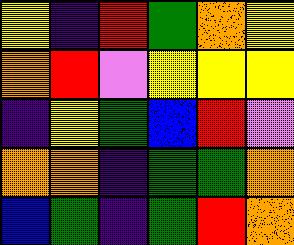[["yellow", "indigo", "red", "green", "orange", "yellow"], ["orange", "red", "violet", "yellow", "yellow", "yellow"], ["indigo", "yellow", "green", "blue", "red", "violet"], ["orange", "orange", "indigo", "green", "green", "orange"], ["blue", "green", "indigo", "green", "red", "orange"]]